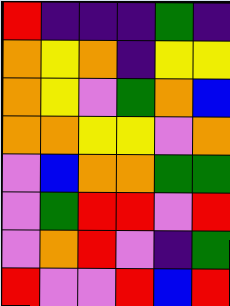[["red", "indigo", "indigo", "indigo", "green", "indigo"], ["orange", "yellow", "orange", "indigo", "yellow", "yellow"], ["orange", "yellow", "violet", "green", "orange", "blue"], ["orange", "orange", "yellow", "yellow", "violet", "orange"], ["violet", "blue", "orange", "orange", "green", "green"], ["violet", "green", "red", "red", "violet", "red"], ["violet", "orange", "red", "violet", "indigo", "green"], ["red", "violet", "violet", "red", "blue", "red"]]